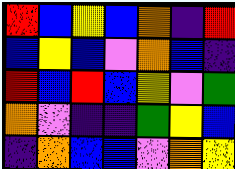[["red", "blue", "yellow", "blue", "orange", "indigo", "red"], ["blue", "yellow", "blue", "violet", "orange", "blue", "indigo"], ["red", "blue", "red", "blue", "yellow", "violet", "green"], ["orange", "violet", "indigo", "indigo", "green", "yellow", "blue"], ["indigo", "orange", "blue", "blue", "violet", "orange", "yellow"]]